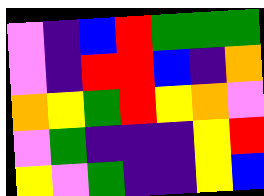[["violet", "indigo", "blue", "red", "green", "green", "green"], ["violet", "indigo", "red", "red", "blue", "indigo", "orange"], ["orange", "yellow", "green", "red", "yellow", "orange", "violet"], ["violet", "green", "indigo", "indigo", "indigo", "yellow", "red"], ["yellow", "violet", "green", "indigo", "indigo", "yellow", "blue"]]